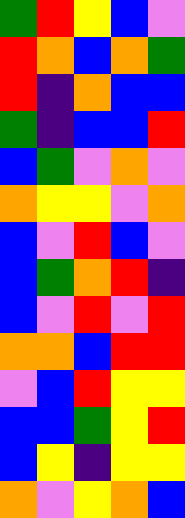[["green", "red", "yellow", "blue", "violet"], ["red", "orange", "blue", "orange", "green"], ["red", "indigo", "orange", "blue", "blue"], ["green", "indigo", "blue", "blue", "red"], ["blue", "green", "violet", "orange", "violet"], ["orange", "yellow", "yellow", "violet", "orange"], ["blue", "violet", "red", "blue", "violet"], ["blue", "green", "orange", "red", "indigo"], ["blue", "violet", "red", "violet", "red"], ["orange", "orange", "blue", "red", "red"], ["violet", "blue", "red", "yellow", "yellow"], ["blue", "blue", "green", "yellow", "red"], ["blue", "yellow", "indigo", "yellow", "yellow"], ["orange", "violet", "yellow", "orange", "blue"]]